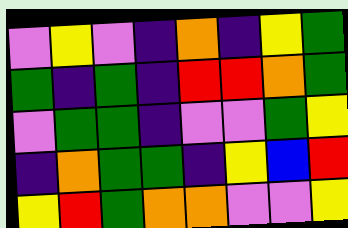[["violet", "yellow", "violet", "indigo", "orange", "indigo", "yellow", "green"], ["green", "indigo", "green", "indigo", "red", "red", "orange", "green"], ["violet", "green", "green", "indigo", "violet", "violet", "green", "yellow"], ["indigo", "orange", "green", "green", "indigo", "yellow", "blue", "red"], ["yellow", "red", "green", "orange", "orange", "violet", "violet", "yellow"]]